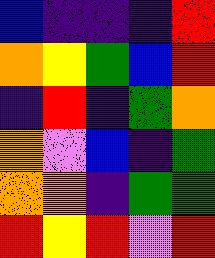[["blue", "indigo", "indigo", "indigo", "red"], ["orange", "yellow", "green", "blue", "red"], ["indigo", "red", "indigo", "green", "orange"], ["orange", "violet", "blue", "indigo", "green"], ["orange", "orange", "indigo", "green", "green"], ["red", "yellow", "red", "violet", "red"]]